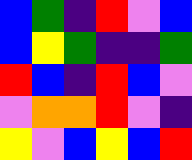[["blue", "green", "indigo", "red", "violet", "blue"], ["blue", "yellow", "green", "indigo", "indigo", "green"], ["red", "blue", "indigo", "red", "blue", "violet"], ["violet", "orange", "orange", "red", "violet", "indigo"], ["yellow", "violet", "blue", "yellow", "blue", "red"]]